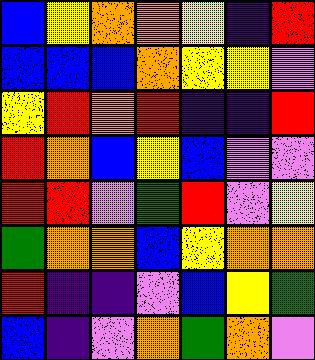[["blue", "yellow", "orange", "orange", "yellow", "indigo", "red"], ["blue", "blue", "blue", "orange", "yellow", "yellow", "violet"], ["yellow", "red", "orange", "red", "indigo", "indigo", "red"], ["red", "orange", "blue", "yellow", "blue", "violet", "violet"], ["red", "red", "violet", "green", "red", "violet", "yellow"], ["green", "orange", "orange", "blue", "yellow", "orange", "orange"], ["red", "indigo", "indigo", "violet", "blue", "yellow", "green"], ["blue", "indigo", "violet", "orange", "green", "orange", "violet"]]